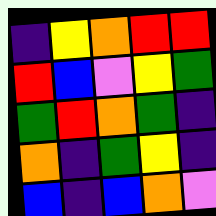[["indigo", "yellow", "orange", "red", "red"], ["red", "blue", "violet", "yellow", "green"], ["green", "red", "orange", "green", "indigo"], ["orange", "indigo", "green", "yellow", "indigo"], ["blue", "indigo", "blue", "orange", "violet"]]